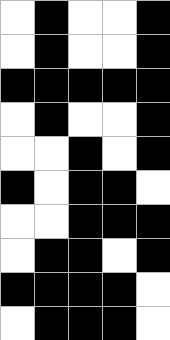[["white", "black", "white", "white", "black"], ["white", "black", "white", "white", "black"], ["black", "black", "black", "black", "black"], ["white", "black", "white", "white", "black"], ["white", "white", "black", "white", "black"], ["black", "white", "black", "black", "white"], ["white", "white", "black", "black", "black"], ["white", "black", "black", "white", "black"], ["black", "black", "black", "black", "white"], ["white", "black", "black", "black", "white"]]